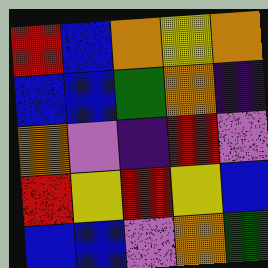[["red", "blue", "orange", "yellow", "orange"], ["blue", "blue", "green", "orange", "indigo"], ["orange", "violet", "indigo", "red", "violet"], ["red", "yellow", "red", "yellow", "blue"], ["blue", "blue", "violet", "orange", "green"]]